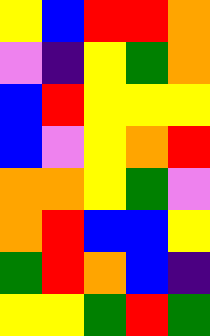[["yellow", "blue", "red", "red", "orange"], ["violet", "indigo", "yellow", "green", "orange"], ["blue", "red", "yellow", "yellow", "yellow"], ["blue", "violet", "yellow", "orange", "red"], ["orange", "orange", "yellow", "green", "violet"], ["orange", "red", "blue", "blue", "yellow"], ["green", "red", "orange", "blue", "indigo"], ["yellow", "yellow", "green", "red", "green"]]